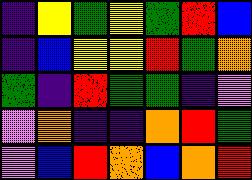[["indigo", "yellow", "green", "yellow", "green", "red", "blue"], ["indigo", "blue", "yellow", "yellow", "red", "green", "orange"], ["green", "indigo", "red", "green", "green", "indigo", "violet"], ["violet", "orange", "indigo", "indigo", "orange", "red", "green"], ["violet", "blue", "red", "orange", "blue", "orange", "red"]]